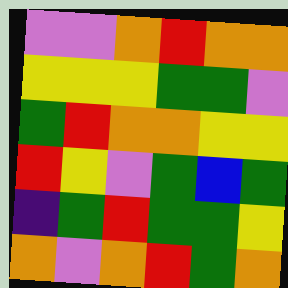[["violet", "violet", "orange", "red", "orange", "orange"], ["yellow", "yellow", "yellow", "green", "green", "violet"], ["green", "red", "orange", "orange", "yellow", "yellow"], ["red", "yellow", "violet", "green", "blue", "green"], ["indigo", "green", "red", "green", "green", "yellow"], ["orange", "violet", "orange", "red", "green", "orange"]]